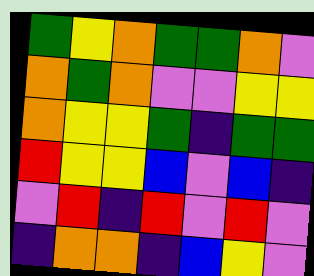[["green", "yellow", "orange", "green", "green", "orange", "violet"], ["orange", "green", "orange", "violet", "violet", "yellow", "yellow"], ["orange", "yellow", "yellow", "green", "indigo", "green", "green"], ["red", "yellow", "yellow", "blue", "violet", "blue", "indigo"], ["violet", "red", "indigo", "red", "violet", "red", "violet"], ["indigo", "orange", "orange", "indigo", "blue", "yellow", "violet"]]